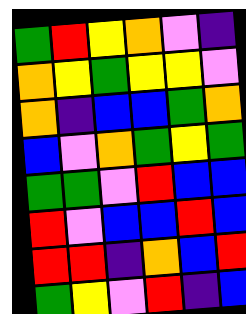[["green", "red", "yellow", "orange", "violet", "indigo"], ["orange", "yellow", "green", "yellow", "yellow", "violet"], ["orange", "indigo", "blue", "blue", "green", "orange"], ["blue", "violet", "orange", "green", "yellow", "green"], ["green", "green", "violet", "red", "blue", "blue"], ["red", "violet", "blue", "blue", "red", "blue"], ["red", "red", "indigo", "orange", "blue", "red"], ["green", "yellow", "violet", "red", "indigo", "blue"]]